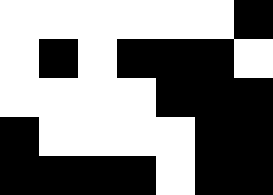[["white", "white", "white", "white", "white", "white", "black"], ["white", "black", "white", "black", "black", "black", "white"], ["white", "white", "white", "white", "black", "black", "black"], ["black", "white", "white", "white", "white", "black", "black"], ["black", "black", "black", "black", "white", "black", "black"]]